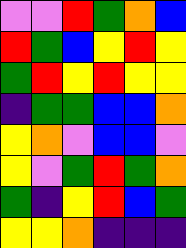[["violet", "violet", "red", "green", "orange", "blue"], ["red", "green", "blue", "yellow", "red", "yellow"], ["green", "red", "yellow", "red", "yellow", "yellow"], ["indigo", "green", "green", "blue", "blue", "orange"], ["yellow", "orange", "violet", "blue", "blue", "violet"], ["yellow", "violet", "green", "red", "green", "orange"], ["green", "indigo", "yellow", "red", "blue", "green"], ["yellow", "yellow", "orange", "indigo", "indigo", "indigo"]]